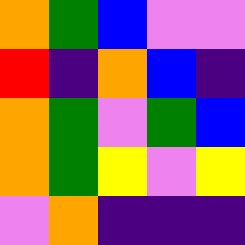[["orange", "green", "blue", "violet", "violet"], ["red", "indigo", "orange", "blue", "indigo"], ["orange", "green", "violet", "green", "blue"], ["orange", "green", "yellow", "violet", "yellow"], ["violet", "orange", "indigo", "indigo", "indigo"]]